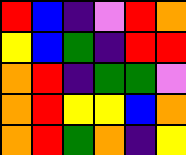[["red", "blue", "indigo", "violet", "red", "orange"], ["yellow", "blue", "green", "indigo", "red", "red"], ["orange", "red", "indigo", "green", "green", "violet"], ["orange", "red", "yellow", "yellow", "blue", "orange"], ["orange", "red", "green", "orange", "indigo", "yellow"]]